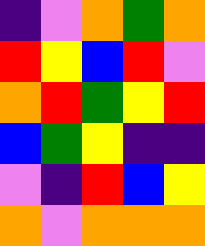[["indigo", "violet", "orange", "green", "orange"], ["red", "yellow", "blue", "red", "violet"], ["orange", "red", "green", "yellow", "red"], ["blue", "green", "yellow", "indigo", "indigo"], ["violet", "indigo", "red", "blue", "yellow"], ["orange", "violet", "orange", "orange", "orange"]]